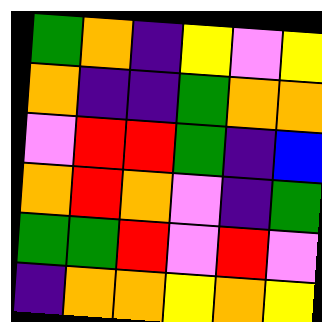[["green", "orange", "indigo", "yellow", "violet", "yellow"], ["orange", "indigo", "indigo", "green", "orange", "orange"], ["violet", "red", "red", "green", "indigo", "blue"], ["orange", "red", "orange", "violet", "indigo", "green"], ["green", "green", "red", "violet", "red", "violet"], ["indigo", "orange", "orange", "yellow", "orange", "yellow"]]